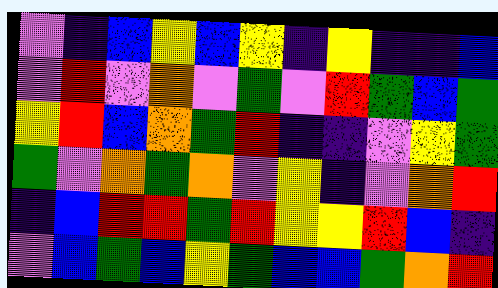[["violet", "indigo", "blue", "yellow", "blue", "yellow", "indigo", "yellow", "indigo", "indigo", "blue"], ["violet", "red", "violet", "orange", "violet", "green", "violet", "red", "green", "blue", "green"], ["yellow", "red", "blue", "orange", "green", "red", "indigo", "indigo", "violet", "yellow", "green"], ["green", "violet", "orange", "green", "orange", "violet", "yellow", "indigo", "violet", "orange", "red"], ["indigo", "blue", "red", "red", "green", "red", "yellow", "yellow", "red", "blue", "indigo"], ["violet", "blue", "green", "blue", "yellow", "green", "blue", "blue", "green", "orange", "red"]]